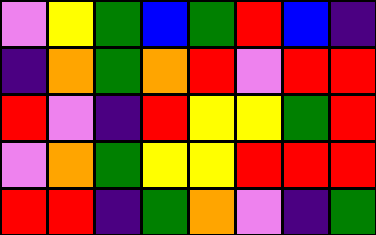[["violet", "yellow", "green", "blue", "green", "red", "blue", "indigo"], ["indigo", "orange", "green", "orange", "red", "violet", "red", "red"], ["red", "violet", "indigo", "red", "yellow", "yellow", "green", "red"], ["violet", "orange", "green", "yellow", "yellow", "red", "red", "red"], ["red", "red", "indigo", "green", "orange", "violet", "indigo", "green"]]